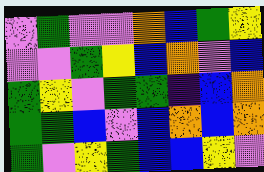[["violet", "green", "violet", "violet", "orange", "blue", "green", "yellow"], ["violet", "violet", "green", "yellow", "blue", "orange", "violet", "blue"], ["green", "yellow", "violet", "green", "green", "indigo", "blue", "orange"], ["green", "green", "blue", "violet", "blue", "orange", "blue", "orange"], ["green", "violet", "yellow", "green", "blue", "blue", "yellow", "violet"]]